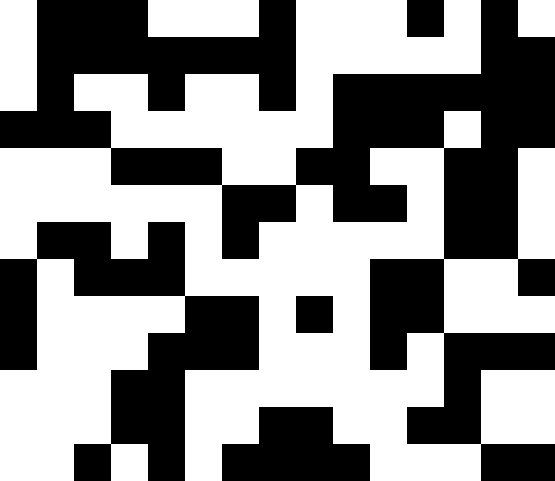[["white", "black", "black", "black", "white", "white", "white", "black", "white", "white", "white", "black", "white", "black", "white"], ["white", "black", "black", "black", "black", "black", "black", "black", "white", "white", "white", "white", "white", "black", "black"], ["white", "black", "white", "white", "black", "white", "white", "black", "white", "black", "black", "black", "black", "black", "black"], ["black", "black", "black", "white", "white", "white", "white", "white", "white", "black", "black", "black", "white", "black", "black"], ["white", "white", "white", "black", "black", "black", "white", "white", "black", "black", "white", "white", "black", "black", "white"], ["white", "white", "white", "white", "white", "white", "black", "black", "white", "black", "black", "white", "black", "black", "white"], ["white", "black", "black", "white", "black", "white", "black", "white", "white", "white", "white", "white", "black", "black", "white"], ["black", "white", "black", "black", "black", "white", "white", "white", "white", "white", "black", "black", "white", "white", "black"], ["black", "white", "white", "white", "white", "black", "black", "white", "black", "white", "black", "black", "white", "white", "white"], ["black", "white", "white", "white", "black", "black", "black", "white", "white", "white", "black", "white", "black", "black", "black"], ["white", "white", "white", "black", "black", "white", "white", "white", "white", "white", "white", "white", "black", "white", "white"], ["white", "white", "white", "black", "black", "white", "white", "black", "black", "white", "white", "black", "black", "white", "white"], ["white", "white", "black", "white", "black", "white", "black", "black", "black", "black", "white", "white", "white", "black", "black"]]